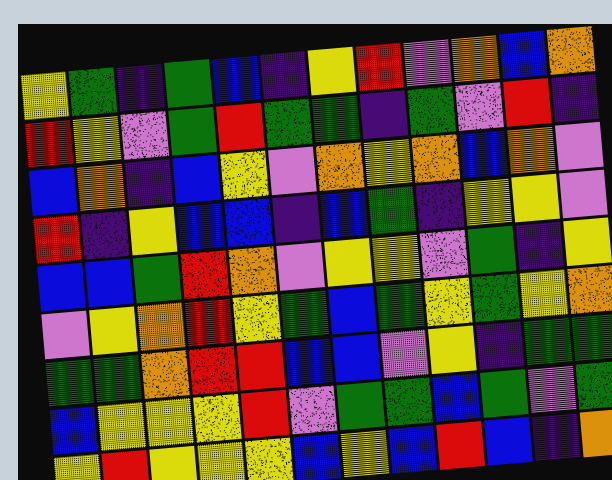[["yellow", "green", "indigo", "green", "blue", "indigo", "yellow", "red", "violet", "orange", "blue", "orange"], ["red", "yellow", "violet", "green", "red", "green", "green", "indigo", "green", "violet", "red", "indigo"], ["blue", "orange", "indigo", "blue", "yellow", "violet", "orange", "yellow", "orange", "blue", "orange", "violet"], ["red", "indigo", "yellow", "blue", "blue", "indigo", "blue", "green", "indigo", "yellow", "yellow", "violet"], ["blue", "blue", "green", "red", "orange", "violet", "yellow", "yellow", "violet", "green", "indigo", "yellow"], ["violet", "yellow", "orange", "red", "yellow", "green", "blue", "green", "yellow", "green", "yellow", "orange"], ["green", "green", "orange", "red", "red", "blue", "blue", "violet", "yellow", "indigo", "green", "green"], ["blue", "yellow", "yellow", "yellow", "red", "violet", "green", "green", "blue", "green", "violet", "green"], ["yellow", "red", "yellow", "yellow", "yellow", "blue", "yellow", "blue", "red", "blue", "indigo", "orange"]]